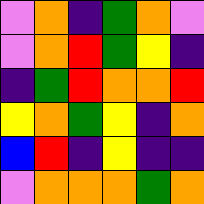[["violet", "orange", "indigo", "green", "orange", "violet"], ["violet", "orange", "red", "green", "yellow", "indigo"], ["indigo", "green", "red", "orange", "orange", "red"], ["yellow", "orange", "green", "yellow", "indigo", "orange"], ["blue", "red", "indigo", "yellow", "indigo", "indigo"], ["violet", "orange", "orange", "orange", "green", "orange"]]